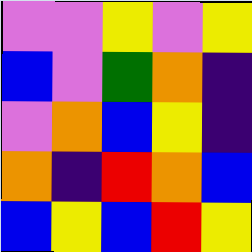[["violet", "violet", "yellow", "violet", "yellow"], ["blue", "violet", "green", "orange", "indigo"], ["violet", "orange", "blue", "yellow", "indigo"], ["orange", "indigo", "red", "orange", "blue"], ["blue", "yellow", "blue", "red", "yellow"]]